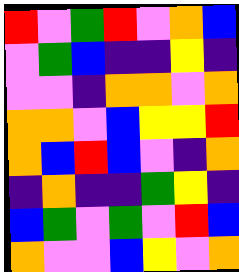[["red", "violet", "green", "red", "violet", "orange", "blue"], ["violet", "green", "blue", "indigo", "indigo", "yellow", "indigo"], ["violet", "violet", "indigo", "orange", "orange", "violet", "orange"], ["orange", "orange", "violet", "blue", "yellow", "yellow", "red"], ["orange", "blue", "red", "blue", "violet", "indigo", "orange"], ["indigo", "orange", "indigo", "indigo", "green", "yellow", "indigo"], ["blue", "green", "violet", "green", "violet", "red", "blue"], ["orange", "violet", "violet", "blue", "yellow", "violet", "orange"]]